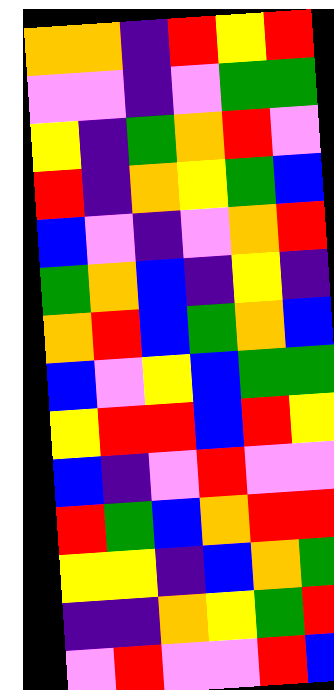[["orange", "orange", "indigo", "red", "yellow", "red"], ["violet", "violet", "indigo", "violet", "green", "green"], ["yellow", "indigo", "green", "orange", "red", "violet"], ["red", "indigo", "orange", "yellow", "green", "blue"], ["blue", "violet", "indigo", "violet", "orange", "red"], ["green", "orange", "blue", "indigo", "yellow", "indigo"], ["orange", "red", "blue", "green", "orange", "blue"], ["blue", "violet", "yellow", "blue", "green", "green"], ["yellow", "red", "red", "blue", "red", "yellow"], ["blue", "indigo", "violet", "red", "violet", "violet"], ["red", "green", "blue", "orange", "red", "red"], ["yellow", "yellow", "indigo", "blue", "orange", "green"], ["indigo", "indigo", "orange", "yellow", "green", "red"], ["violet", "red", "violet", "violet", "red", "blue"]]